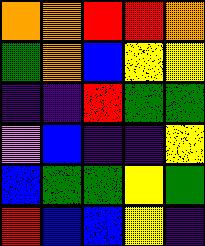[["orange", "orange", "red", "red", "orange"], ["green", "orange", "blue", "yellow", "yellow"], ["indigo", "indigo", "red", "green", "green"], ["violet", "blue", "indigo", "indigo", "yellow"], ["blue", "green", "green", "yellow", "green"], ["red", "blue", "blue", "yellow", "indigo"]]